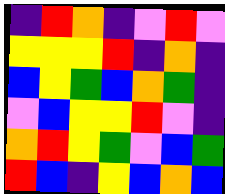[["indigo", "red", "orange", "indigo", "violet", "red", "violet"], ["yellow", "yellow", "yellow", "red", "indigo", "orange", "indigo"], ["blue", "yellow", "green", "blue", "orange", "green", "indigo"], ["violet", "blue", "yellow", "yellow", "red", "violet", "indigo"], ["orange", "red", "yellow", "green", "violet", "blue", "green"], ["red", "blue", "indigo", "yellow", "blue", "orange", "blue"]]